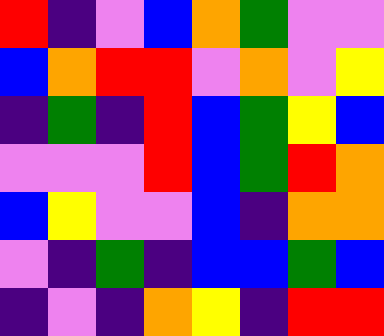[["red", "indigo", "violet", "blue", "orange", "green", "violet", "violet"], ["blue", "orange", "red", "red", "violet", "orange", "violet", "yellow"], ["indigo", "green", "indigo", "red", "blue", "green", "yellow", "blue"], ["violet", "violet", "violet", "red", "blue", "green", "red", "orange"], ["blue", "yellow", "violet", "violet", "blue", "indigo", "orange", "orange"], ["violet", "indigo", "green", "indigo", "blue", "blue", "green", "blue"], ["indigo", "violet", "indigo", "orange", "yellow", "indigo", "red", "red"]]